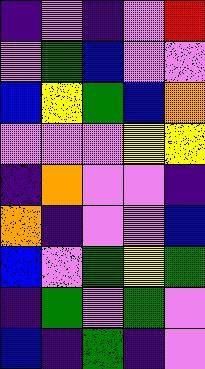[["indigo", "violet", "indigo", "violet", "red"], ["violet", "green", "blue", "violet", "violet"], ["blue", "yellow", "green", "blue", "orange"], ["violet", "violet", "violet", "yellow", "yellow"], ["indigo", "orange", "violet", "violet", "indigo"], ["orange", "indigo", "violet", "violet", "blue"], ["blue", "violet", "green", "yellow", "green"], ["indigo", "green", "violet", "green", "violet"], ["blue", "indigo", "green", "indigo", "violet"]]